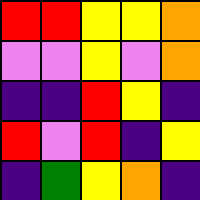[["red", "red", "yellow", "yellow", "orange"], ["violet", "violet", "yellow", "violet", "orange"], ["indigo", "indigo", "red", "yellow", "indigo"], ["red", "violet", "red", "indigo", "yellow"], ["indigo", "green", "yellow", "orange", "indigo"]]